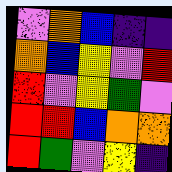[["violet", "orange", "blue", "indigo", "indigo"], ["orange", "blue", "yellow", "violet", "red"], ["red", "violet", "yellow", "green", "violet"], ["red", "red", "blue", "orange", "orange"], ["red", "green", "violet", "yellow", "indigo"]]